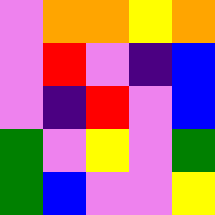[["violet", "orange", "orange", "yellow", "orange"], ["violet", "red", "violet", "indigo", "blue"], ["violet", "indigo", "red", "violet", "blue"], ["green", "violet", "yellow", "violet", "green"], ["green", "blue", "violet", "violet", "yellow"]]